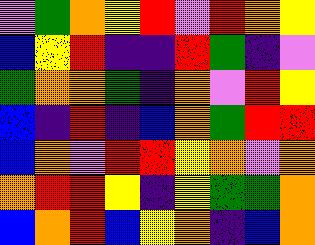[["violet", "green", "orange", "yellow", "red", "violet", "red", "orange", "yellow"], ["blue", "yellow", "red", "indigo", "indigo", "red", "green", "indigo", "violet"], ["green", "orange", "orange", "green", "indigo", "orange", "violet", "red", "yellow"], ["blue", "indigo", "red", "indigo", "blue", "orange", "green", "red", "red"], ["blue", "orange", "violet", "red", "red", "yellow", "orange", "violet", "orange"], ["orange", "red", "red", "yellow", "indigo", "yellow", "green", "green", "orange"], ["blue", "orange", "red", "blue", "yellow", "orange", "indigo", "blue", "orange"]]